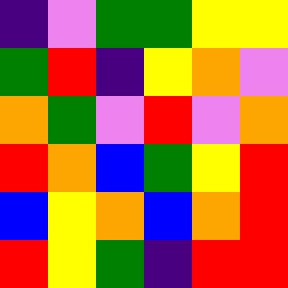[["indigo", "violet", "green", "green", "yellow", "yellow"], ["green", "red", "indigo", "yellow", "orange", "violet"], ["orange", "green", "violet", "red", "violet", "orange"], ["red", "orange", "blue", "green", "yellow", "red"], ["blue", "yellow", "orange", "blue", "orange", "red"], ["red", "yellow", "green", "indigo", "red", "red"]]